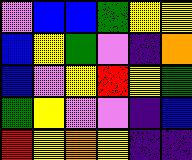[["violet", "blue", "blue", "green", "yellow", "yellow"], ["blue", "yellow", "green", "violet", "indigo", "orange"], ["blue", "violet", "yellow", "red", "yellow", "green"], ["green", "yellow", "violet", "violet", "indigo", "blue"], ["red", "yellow", "orange", "yellow", "indigo", "indigo"]]